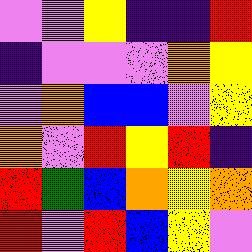[["violet", "violet", "yellow", "indigo", "indigo", "red"], ["indigo", "violet", "violet", "violet", "orange", "yellow"], ["violet", "orange", "blue", "blue", "violet", "yellow"], ["orange", "violet", "red", "yellow", "red", "indigo"], ["red", "green", "blue", "orange", "yellow", "orange"], ["red", "violet", "red", "blue", "yellow", "violet"]]